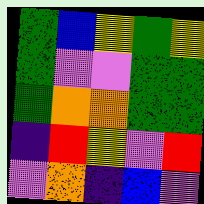[["green", "blue", "yellow", "green", "yellow"], ["green", "violet", "violet", "green", "green"], ["green", "orange", "orange", "green", "green"], ["indigo", "red", "yellow", "violet", "red"], ["violet", "orange", "indigo", "blue", "violet"]]